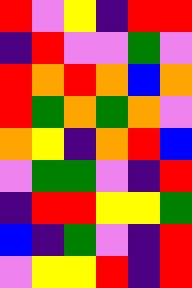[["red", "violet", "yellow", "indigo", "red", "red"], ["indigo", "red", "violet", "violet", "green", "violet"], ["red", "orange", "red", "orange", "blue", "orange"], ["red", "green", "orange", "green", "orange", "violet"], ["orange", "yellow", "indigo", "orange", "red", "blue"], ["violet", "green", "green", "violet", "indigo", "red"], ["indigo", "red", "red", "yellow", "yellow", "green"], ["blue", "indigo", "green", "violet", "indigo", "red"], ["violet", "yellow", "yellow", "red", "indigo", "red"]]